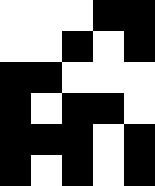[["white", "white", "white", "black", "black"], ["white", "white", "black", "white", "black"], ["black", "black", "white", "white", "white"], ["black", "white", "black", "black", "white"], ["black", "black", "black", "white", "black"], ["black", "white", "black", "white", "black"]]